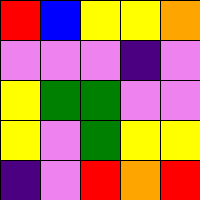[["red", "blue", "yellow", "yellow", "orange"], ["violet", "violet", "violet", "indigo", "violet"], ["yellow", "green", "green", "violet", "violet"], ["yellow", "violet", "green", "yellow", "yellow"], ["indigo", "violet", "red", "orange", "red"]]